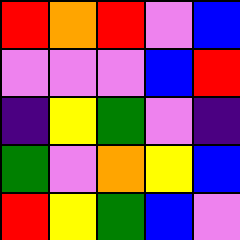[["red", "orange", "red", "violet", "blue"], ["violet", "violet", "violet", "blue", "red"], ["indigo", "yellow", "green", "violet", "indigo"], ["green", "violet", "orange", "yellow", "blue"], ["red", "yellow", "green", "blue", "violet"]]